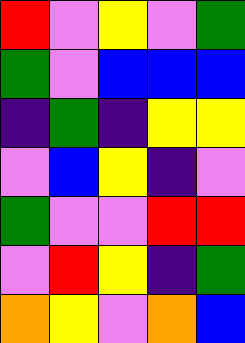[["red", "violet", "yellow", "violet", "green"], ["green", "violet", "blue", "blue", "blue"], ["indigo", "green", "indigo", "yellow", "yellow"], ["violet", "blue", "yellow", "indigo", "violet"], ["green", "violet", "violet", "red", "red"], ["violet", "red", "yellow", "indigo", "green"], ["orange", "yellow", "violet", "orange", "blue"]]